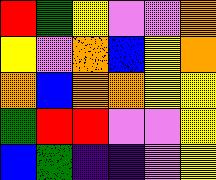[["red", "green", "yellow", "violet", "violet", "orange"], ["yellow", "violet", "orange", "blue", "yellow", "orange"], ["orange", "blue", "orange", "orange", "yellow", "yellow"], ["green", "red", "red", "violet", "violet", "yellow"], ["blue", "green", "indigo", "indigo", "violet", "yellow"]]